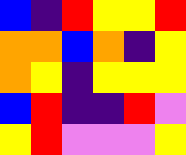[["blue", "indigo", "red", "yellow", "yellow", "red"], ["orange", "orange", "blue", "orange", "indigo", "yellow"], ["orange", "yellow", "indigo", "yellow", "yellow", "yellow"], ["blue", "red", "indigo", "indigo", "red", "violet"], ["yellow", "red", "violet", "violet", "violet", "yellow"]]